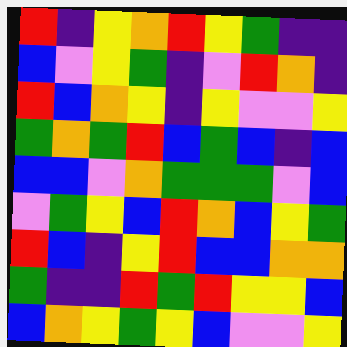[["red", "indigo", "yellow", "orange", "red", "yellow", "green", "indigo", "indigo"], ["blue", "violet", "yellow", "green", "indigo", "violet", "red", "orange", "indigo"], ["red", "blue", "orange", "yellow", "indigo", "yellow", "violet", "violet", "yellow"], ["green", "orange", "green", "red", "blue", "green", "blue", "indigo", "blue"], ["blue", "blue", "violet", "orange", "green", "green", "green", "violet", "blue"], ["violet", "green", "yellow", "blue", "red", "orange", "blue", "yellow", "green"], ["red", "blue", "indigo", "yellow", "red", "blue", "blue", "orange", "orange"], ["green", "indigo", "indigo", "red", "green", "red", "yellow", "yellow", "blue"], ["blue", "orange", "yellow", "green", "yellow", "blue", "violet", "violet", "yellow"]]